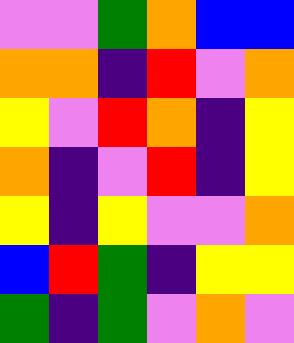[["violet", "violet", "green", "orange", "blue", "blue"], ["orange", "orange", "indigo", "red", "violet", "orange"], ["yellow", "violet", "red", "orange", "indigo", "yellow"], ["orange", "indigo", "violet", "red", "indigo", "yellow"], ["yellow", "indigo", "yellow", "violet", "violet", "orange"], ["blue", "red", "green", "indigo", "yellow", "yellow"], ["green", "indigo", "green", "violet", "orange", "violet"]]